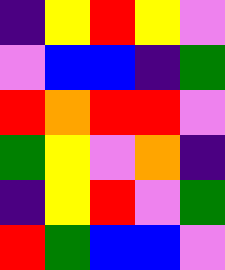[["indigo", "yellow", "red", "yellow", "violet"], ["violet", "blue", "blue", "indigo", "green"], ["red", "orange", "red", "red", "violet"], ["green", "yellow", "violet", "orange", "indigo"], ["indigo", "yellow", "red", "violet", "green"], ["red", "green", "blue", "blue", "violet"]]